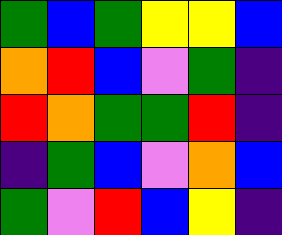[["green", "blue", "green", "yellow", "yellow", "blue"], ["orange", "red", "blue", "violet", "green", "indigo"], ["red", "orange", "green", "green", "red", "indigo"], ["indigo", "green", "blue", "violet", "orange", "blue"], ["green", "violet", "red", "blue", "yellow", "indigo"]]